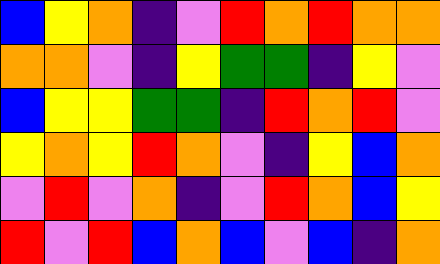[["blue", "yellow", "orange", "indigo", "violet", "red", "orange", "red", "orange", "orange"], ["orange", "orange", "violet", "indigo", "yellow", "green", "green", "indigo", "yellow", "violet"], ["blue", "yellow", "yellow", "green", "green", "indigo", "red", "orange", "red", "violet"], ["yellow", "orange", "yellow", "red", "orange", "violet", "indigo", "yellow", "blue", "orange"], ["violet", "red", "violet", "orange", "indigo", "violet", "red", "orange", "blue", "yellow"], ["red", "violet", "red", "blue", "orange", "blue", "violet", "blue", "indigo", "orange"]]